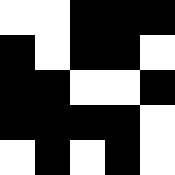[["white", "white", "black", "black", "black"], ["black", "white", "black", "black", "white"], ["black", "black", "white", "white", "black"], ["black", "black", "black", "black", "white"], ["white", "black", "white", "black", "white"]]